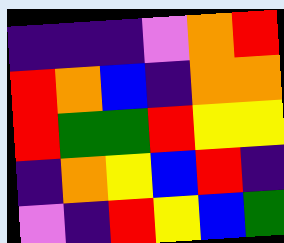[["indigo", "indigo", "indigo", "violet", "orange", "red"], ["red", "orange", "blue", "indigo", "orange", "orange"], ["red", "green", "green", "red", "yellow", "yellow"], ["indigo", "orange", "yellow", "blue", "red", "indigo"], ["violet", "indigo", "red", "yellow", "blue", "green"]]